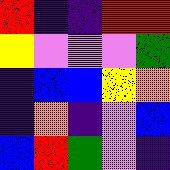[["red", "indigo", "indigo", "red", "red"], ["yellow", "violet", "violet", "violet", "green"], ["indigo", "blue", "blue", "yellow", "orange"], ["indigo", "orange", "indigo", "violet", "blue"], ["blue", "red", "green", "violet", "indigo"]]